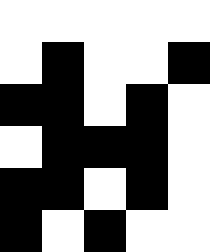[["white", "white", "white", "white", "white"], ["white", "black", "white", "white", "black"], ["black", "black", "white", "black", "white"], ["white", "black", "black", "black", "white"], ["black", "black", "white", "black", "white"], ["black", "white", "black", "white", "white"]]